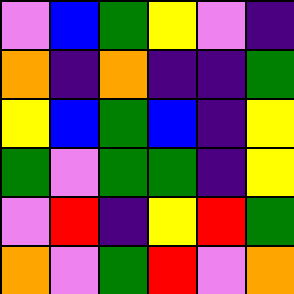[["violet", "blue", "green", "yellow", "violet", "indigo"], ["orange", "indigo", "orange", "indigo", "indigo", "green"], ["yellow", "blue", "green", "blue", "indigo", "yellow"], ["green", "violet", "green", "green", "indigo", "yellow"], ["violet", "red", "indigo", "yellow", "red", "green"], ["orange", "violet", "green", "red", "violet", "orange"]]